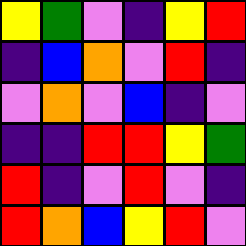[["yellow", "green", "violet", "indigo", "yellow", "red"], ["indigo", "blue", "orange", "violet", "red", "indigo"], ["violet", "orange", "violet", "blue", "indigo", "violet"], ["indigo", "indigo", "red", "red", "yellow", "green"], ["red", "indigo", "violet", "red", "violet", "indigo"], ["red", "orange", "blue", "yellow", "red", "violet"]]